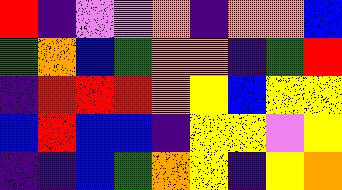[["red", "indigo", "violet", "violet", "orange", "indigo", "orange", "orange", "blue"], ["green", "orange", "blue", "green", "orange", "orange", "indigo", "green", "red"], ["indigo", "red", "red", "red", "orange", "yellow", "blue", "yellow", "yellow"], ["blue", "red", "blue", "blue", "indigo", "yellow", "yellow", "violet", "yellow"], ["indigo", "indigo", "blue", "green", "orange", "yellow", "indigo", "yellow", "orange"]]